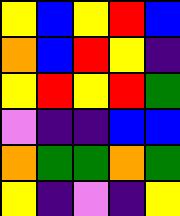[["yellow", "blue", "yellow", "red", "blue"], ["orange", "blue", "red", "yellow", "indigo"], ["yellow", "red", "yellow", "red", "green"], ["violet", "indigo", "indigo", "blue", "blue"], ["orange", "green", "green", "orange", "green"], ["yellow", "indigo", "violet", "indigo", "yellow"]]